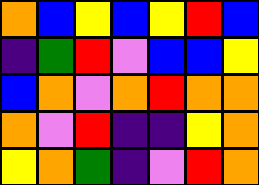[["orange", "blue", "yellow", "blue", "yellow", "red", "blue"], ["indigo", "green", "red", "violet", "blue", "blue", "yellow"], ["blue", "orange", "violet", "orange", "red", "orange", "orange"], ["orange", "violet", "red", "indigo", "indigo", "yellow", "orange"], ["yellow", "orange", "green", "indigo", "violet", "red", "orange"]]